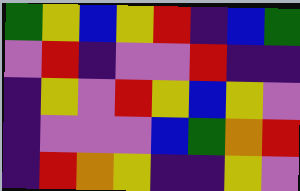[["green", "yellow", "blue", "yellow", "red", "indigo", "blue", "green"], ["violet", "red", "indigo", "violet", "violet", "red", "indigo", "indigo"], ["indigo", "yellow", "violet", "red", "yellow", "blue", "yellow", "violet"], ["indigo", "violet", "violet", "violet", "blue", "green", "orange", "red"], ["indigo", "red", "orange", "yellow", "indigo", "indigo", "yellow", "violet"]]